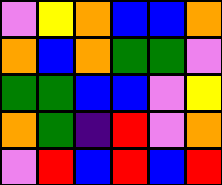[["violet", "yellow", "orange", "blue", "blue", "orange"], ["orange", "blue", "orange", "green", "green", "violet"], ["green", "green", "blue", "blue", "violet", "yellow"], ["orange", "green", "indigo", "red", "violet", "orange"], ["violet", "red", "blue", "red", "blue", "red"]]